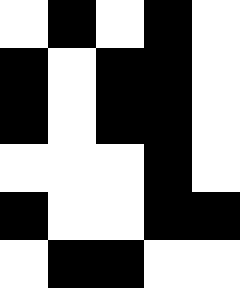[["white", "black", "white", "black", "white"], ["black", "white", "black", "black", "white"], ["black", "white", "black", "black", "white"], ["white", "white", "white", "black", "white"], ["black", "white", "white", "black", "black"], ["white", "black", "black", "white", "white"]]